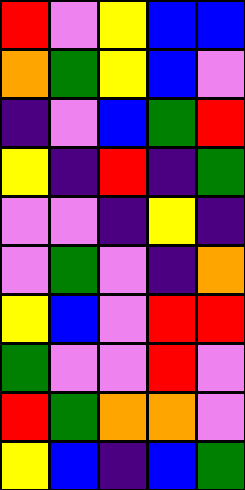[["red", "violet", "yellow", "blue", "blue"], ["orange", "green", "yellow", "blue", "violet"], ["indigo", "violet", "blue", "green", "red"], ["yellow", "indigo", "red", "indigo", "green"], ["violet", "violet", "indigo", "yellow", "indigo"], ["violet", "green", "violet", "indigo", "orange"], ["yellow", "blue", "violet", "red", "red"], ["green", "violet", "violet", "red", "violet"], ["red", "green", "orange", "orange", "violet"], ["yellow", "blue", "indigo", "blue", "green"]]